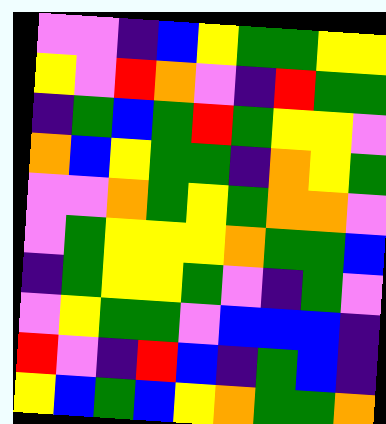[["violet", "violet", "indigo", "blue", "yellow", "green", "green", "yellow", "yellow"], ["yellow", "violet", "red", "orange", "violet", "indigo", "red", "green", "green"], ["indigo", "green", "blue", "green", "red", "green", "yellow", "yellow", "violet"], ["orange", "blue", "yellow", "green", "green", "indigo", "orange", "yellow", "green"], ["violet", "violet", "orange", "green", "yellow", "green", "orange", "orange", "violet"], ["violet", "green", "yellow", "yellow", "yellow", "orange", "green", "green", "blue"], ["indigo", "green", "yellow", "yellow", "green", "violet", "indigo", "green", "violet"], ["violet", "yellow", "green", "green", "violet", "blue", "blue", "blue", "indigo"], ["red", "violet", "indigo", "red", "blue", "indigo", "green", "blue", "indigo"], ["yellow", "blue", "green", "blue", "yellow", "orange", "green", "green", "orange"]]